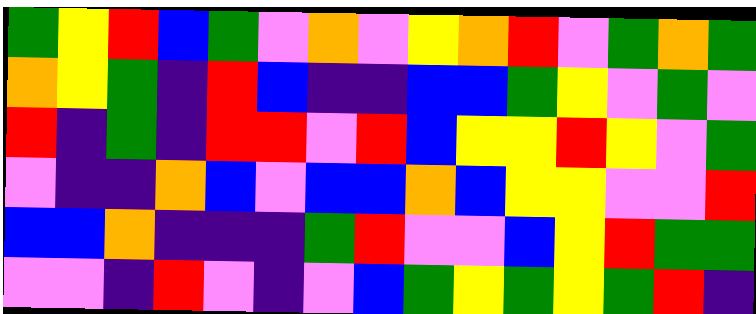[["green", "yellow", "red", "blue", "green", "violet", "orange", "violet", "yellow", "orange", "red", "violet", "green", "orange", "green"], ["orange", "yellow", "green", "indigo", "red", "blue", "indigo", "indigo", "blue", "blue", "green", "yellow", "violet", "green", "violet"], ["red", "indigo", "green", "indigo", "red", "red", "violet", "red", "blue", "yellow", "yellow", "red", "yellow", "violet", "green"], ["violet", "indigo", "indigo", "orange", "blue", "violet", "blue", "blue", "orange", "blue", "yellow", "yellow", "violet", "violet", "red"], ["blue", "blue", "orange", "indigo", "indigo", "indigo", "green", "red", "violet", "violet", "blue", "yellow", "red", "green", "green"], ["violet", "violet", "indigo", "red", "violet", "indigo", "violet", "blue", "green", "yellow", "green", "yellow", "green", "red", "indigo"]]